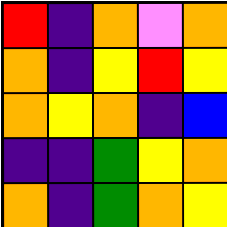[["red", "indigo", "orange", "violet", "orange"], ["orange", "indigo", "yellow", "red", "yellow"], ["orange", "yellow", "orange", "indigo", "blue"], ["indigo", "indigo", "green", "yellow", "orange"], ["orange", "indigo", "green", "orange", "yellow"]]